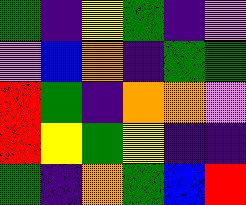[["green", "indigo", "yellow", "green", "indigo", "violet"], ["violet", "blue", "orange", "indigo", "green", "green"], ["red", "green", "indigo", "orange", "orange", "violet"], ["red", "yellow", "green", "yellow", "indigo", "indigo"], ["green", "indigo", "orange", "green", "blue", "red"]]